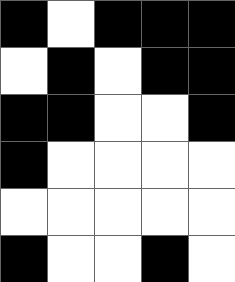[["black", "white", "black", "black", "black"], ["white", "black", "white", "black", "black"], ["black", "black", "white", "white", "black"], ["black", "white", "white", "white", "white"], ["white", "white", "white", "white", "white"], ["black", "white", "white", "black", "white"]]